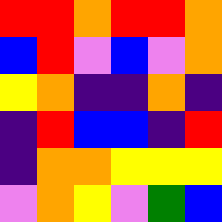[["red", "red", "orange", "red", "red", "orange"], ["blue", "red", "violet", "blue", "violet", "orange"], ["yellow", "orange", "indigo", "indigo", "orange", "indigo"], ["indigo", "red", "blue", "blue", "indigo", "red"], ["indigo", "orange", "orange", "yellow", "yellow", "yellow"], ["violet", "orange", "yellow", "violet", "green", "blue"]]